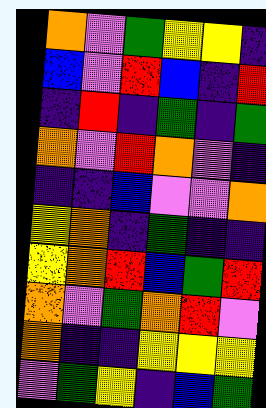[["orange", "violet", "green", "yellow", "yellow", "indigo"], ["blue", "violet", "red", "blue", "indigo", "red"], ["indigo", "red", "indigo", "green", "indigo", "green"], ["orange", "violet", "red", "orange", "violet", "indigo"], ["indigo", "indigo", "blue", "violet", "violet", "orange"], ["yellow", "orange", "indigo", "green", "indigo", "indigo"], ["yellow", "orange", "red", "blue", "green", "red"], ["orange", "violet", "green", "orange", "red", "violet"], ["orange", "indigo", "indigo", "yellow", "yellow", "yellow"], ["violet", "green", "yellow", "indigo", "blue", "green"]]